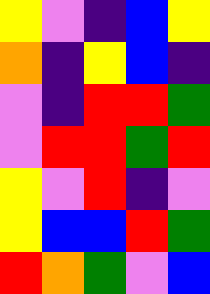[["yellow", "violet", "indigo", "blue", "yellow"], ["orange", "indigo", "yellow", "blue", "indigo"], ["violet", "indigo", "red", "red", "green"], ["violet", "red", "red", "green", "red"], ["yellow", "violet", "red", "indigo", "violet"], ["yellow", "blue", "blue", "red", "green"], ["red", "orange", "green", "violet", "blue"]]